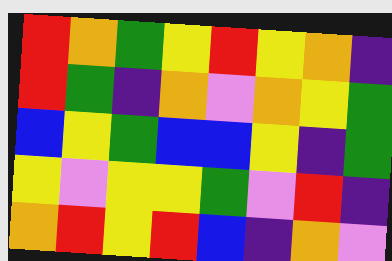[["red", "orange", "green", "yellow", "red", "yellow", "orange", "indigo"], ["red", "green", "indigo", "orange", "violet", "orange", "yellow", "green"], ["blue", "yellow", "green", "blue", "blue", "yellow", "indigo", "green"], ["yellow", "violet", "yellow", "yellow", "green", "violet", "red", "indigo"], ["orange", "red", "yellow", "red", "blue", "indigo", "orange", "violet"]]